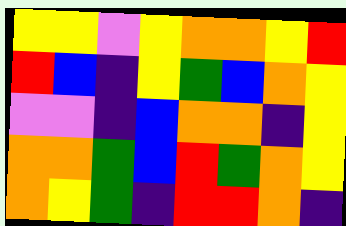[["yellow", "yellow", "violet", "yellow", "orange", "orange", "yellow", "red"], ["red", "blue", "indigo", "yellow", "green", "blue", "orange", "yellow"], ["violet", "violet", "indigo", "blue", "orange", "orange", "indigo", "yellow"], ["orange", "orange", "green", "blue", "red", "green", "orange", "yellow"], ["orange", "yellow", "green", "indigo", "red", "red", "orange", "indigo"]]